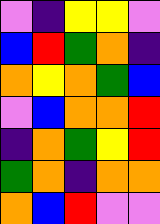[["violet", "indigo", "yellow", "yellow", "violet"], ["blue", "red", "green", "orange", "indigo"], ["orange", "yellow", "orange", "green", "blue"], ["violet", "blue", "orange", "orange", "red"], ["indigo", "orange", "green", "yellow", "red"], ["green", "orange", "indigo", "orange", "orange"], ["orange", "blue", "red", "violet", "violet"]]